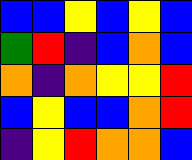[["blue", "blue", "yellow", "blue", "yellow", "blue"], ["green", "red", "indigo", "blue", "orange", "blue"], ["orange", "indigo", "orange", "yellow", "yellow", "red"], ["blue", "yellow", "blue", "blue", "orange", "red"], ["indigo", "yellow", "red", "orange", "orange", "blue"]]